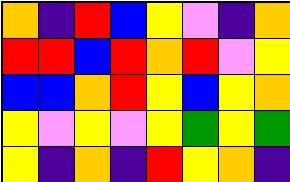[["orange", "indigo", "red", "blue", "yellow", "violet", "indigo", "orange"], ["red", "red", "blue", "red", "orange", "red", "violet", "yellow"], ["blue", "blue", "orange", "red", "yellow", "blue", "yellow", "orange"], ["yellow", "violet", "yellow", "violet", "yellow", "green", "yellow", "green"], ["yellow", "indigo", "orange", "indigo", "red", "yellow", "orange", "indigo"]]